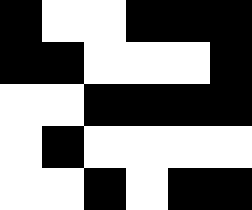[["black", "white", "white", "black", "black", "black"], ["black", "black", "white", "white", "white", "black"], ["white", "white", "black", "black", "black", "black"], ["white", "black", "white", "white", "white", "white"], ["white", "white", "black", "white", "black", "black"]]